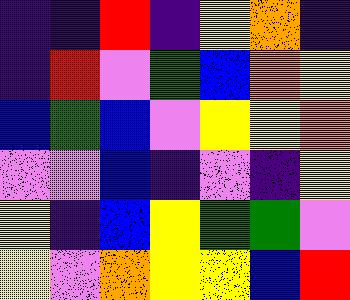[["indigo", "indigo", "red", "indigo", "yellow", "orange", "indigo"], ["indigo", "red", "violet", "green", "blue", "orange", "yellow"], ["blue", "green", "blue", "violet", "yellow", "yellow", "orange"], ["violet", "violet", "blue", "indigo", "violet", "indigo", "yellow"], ["yellow", "indigo", "blue", "yellow", "green", "green", "violet"], ["yellow", "violet", "orange", "yellow", "yellow", "blue", "red"]]